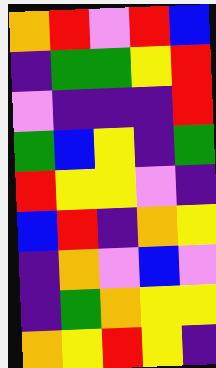[["orange", "red", "violet", "red", "blue"], ["indigo", "green", "green", "yellow", "red"], ["violet", "indigo", "indigo", "indigo", "red"], ["green", "blue", "yellow", "indigo", "green"], ["red", "yellow", "yellow", "violet", "indigo"], ["blue", "red", "indigo", "orange", "yellow"], ["indigo", "orange", "violet", "blue", "violet"], ["indigo", "green", "orange", "yellow", "yellow"], ["orange", "yellow", "red", "yellow", "indigo"]]